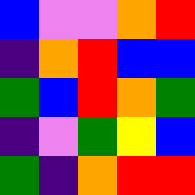[["blue", "violet", "violet", "orange", "red"], ["indigo", "orange", "red", "blue", "blue"], ["green", "blue", "red", "orange", "green"], ["indigo", "violet", "green", "yellow", "blue"], ["green", "indigo", "orange", "red", "red"]]